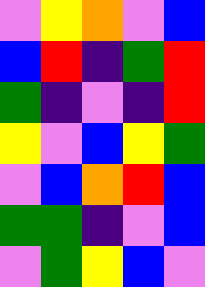[["violet", "yellow", "orange", "violet", "blue"], ["blue", "red", "indigo", "green", "red"], ["green", "indigo", "violet", "indigo", "red"], ["yellow", "violet", "blue", "yellow", "green"], ["violet", "blue", "orange", "red", "blue"], ["green", "green", "indigo", "violet", "blue"], ["violet", "green", "yellow", "blue", "violet"]]